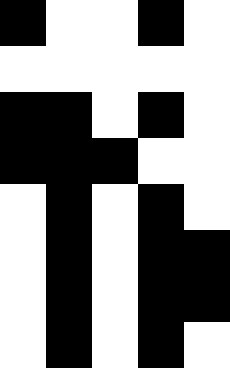[["black", "white", "white", "black", "white"], ["white", "white", "white", "white", "white"], ["black", "black", "white", "black", "white"], ["black", "black", "black", "white", "white"], ["white", "black", "white", "black", "white"], ["white", "black", "white", "black", "black"], ["white", "black", "white", "black", "black"], ["white", "black", "white", "black", "white"]]